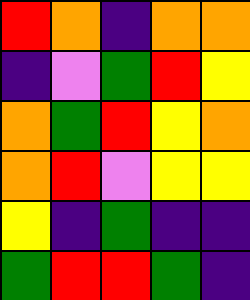[["red", "orange", "indigo", "orange", "orange"], ["indigo", "violet", "green", "red", "yellow"], ["orange", "green", "red", "yellow", "orange"], ["orange", "red", "violet", "yellow", "yellow"], ["yellow", "indigo", "green", "indigo", "indigo"], ["green", "red", "red", "green", "indigo"]]